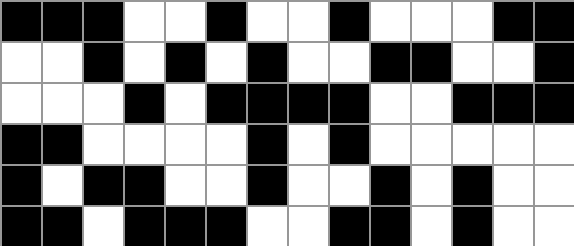[["black", "black", "black", "white", "white", "black", "white", "white", "black", "white", "white", "white", "black", "black"], ["white", "white", "black", "white", "black", "white", "black", "white", "white", "black", "black", "white", "white", "black"], ["white", "white", "white", "black", "white", "black", "black", "black", "black", "white", "white", "black", "black", "black"], ["black", "black", "white", "white", "white", "white", "black", "white", "black", "white", "white", "white", "white", "white"], ["black", "white", "black", "black", "white", "white", "black", "white", "white", "black", "white", "black", "white", "white"], ["black", "black", "white", "black", "black", "black", "white", "white", "black", "black", "white", "black", "white", "white"]]